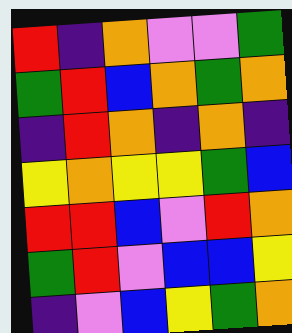[["red", "indigo", "orange", "violet", "violet", "green"], ["green", "red", "blue", "orange", "green", "orange"], ["indigo", "red", "orange", "indigo", "orange", "indigo"], ["yellow", "orange", "yellow", "yellow", "green", "blue"], ["red", "red", "blue", "violet", "red", "orange"], ["green", "red", "violet", "blue", "blue", "yellow"], ["indigo", "violet", "blue", "yellow", "green", "orange"]]